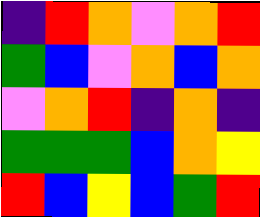[["indigo", "red", "orange", "violet", "orange", "red"], ["green", "blue", "violet", "orange", "blue", "orange"], ["violet", "orange", "red", "indigo", "orange", "indigo"], ["green", "green", "green", "blue", "orange", "yellow"], ["red", "blue", "yellow", "blue", "green", "red"]]